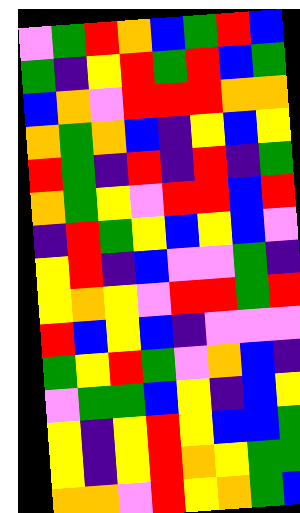[["violet", "green", "red", "orange", "blue", "green", "red", "blue"], ["green", "indigo", "yellow", "red", "green", "red", "blue", "green"], ["blue", "orange", "violet", "red", "red", "red", "orange", "orange"], ["orange", "green", "orange", "blue", "indigo", "yellow", "blue", "yellow"], ["red", "green", "indigo", "red", "indigo", "red", "indigo", "green"], ["orange", "green", "yellow", "violet", "red", "red", "blue", "red"], ["indigo", "red", "green", "yellow", "blue", "yellow", "blue", "violet"], ["yellow", "red", "indigo", "blue", "violet", "violet", "green", "indigo"], ["yellow", "orange", "yellow", "violet", "red", "red", "green", "red"], ["red", "blue", "yellow", "blue", "indigo", "violet", "violet", "violet"], ["green", "yellow", "red", "green", "violet", "orange", "blue", "indigo"], ["violet", "green", "green", "blue", "yellow", "indigo", "blue", "yellow"], ["yellow", "indigo", "yellow", "red", "yellow", "blue", "blue", "green"], ["yellow", "indigo", "yellow", "red", "orange", "yellow", "green", "green"], ["orange", "orange", "violet", "red", "yellow", "orange", "green", "blue"]]